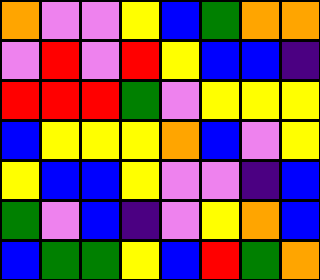[["orange", "violet", "violet", "yellow", "blue", "green", "orange", "orange"], ["violet", "red", "violet", "red", "yellow", "blue", "blue", "indigo"], ["red", "red", "red", "green", "violet", "yellow", "yellow", "yellow"], ["blue", "yellow", "yellow", "yellow", "orange", "blue", "violet", "yellow"], ["yellow", "blue", "blue", "yellow", "violet", "violet", "indigo", "blue"], ["green", "violet", "blue", "indigo", "violet", "yellow", "orange", "blue"], ["blue", "green", "green", "yellow", "blue", "red", "green", "orange"]]